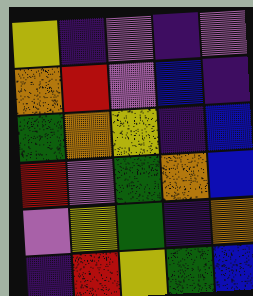[["yellow", "indigo", "violet", "indigo", "violet"], ["orange", "red", "violet", "blue", "indigo"], ["green", "orange", "yellow", "indigo", "blue"], ["red", "violet", "green", "orange", "blue"], ["violet", "yellow", "green", "indigo", "orange"], ["indigo", "red", "yellow", "green", "blue"]]